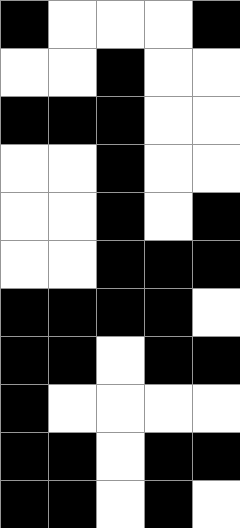[["black", "white", "white", "white", "black"], ["white", "white", "black", "white", "white"], ["black", "black", "black", "white", "white"], ["white", "white", "black", "white", "white"], ["white", "white", "black", "white", "black"], ["white", "white", "black", "black", "black"], ["black", "black", "black", "black", "white"], ["black", "black", "white", "black", "black"], ["black", "white", "white", "white", "white"], ["black", "black", "white", "black", "black"], ["black", "black", "white", "black", "white"]]